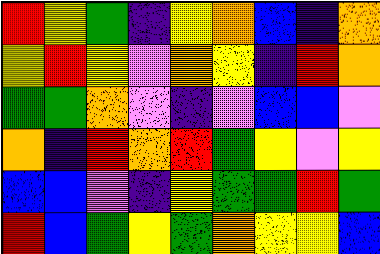[["red", "yellow", "green", "indigo", "yellow", "orange", "blue", "indigo", "orange"], ["yellow", "red", "yellow", "violet", "orange", "yellow", "indigo", "red", "orange"], ["green", "green", "orange", "violet", "indigo", "violet", "blue", "blue", "violet"], ["orange", "indigo", "red", "orange", "red", "green", "yellow", "violet", "yellow"], ["blue", "blue", "violet", "indigo", "yellow", "green", "green", "red", "green"], ["red", "blue", "green", "yellow", "green", "orange", "yellow", "yellow", "blue"]]